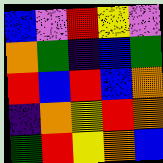[["blue", "violet", "red", "yellow", "violet"], ["orange", "green", "indigo", "blue", "green"], ["red", "blue", "red", "blue", "orange"], ["indigo", "orange", "yellow", "red", "orange"], ["green", "red", "yellow", "orange", "blue"]]